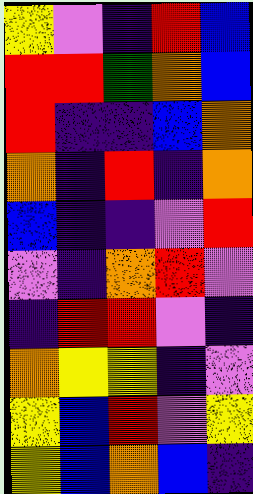[["yellow", "violet", "indigo", "red", "blue"], ["red", "red", "green", "orange", "blue"], ["red", "indigo", "indigo", "blue", "orange"], ["orange", "indigo", "red", "indigo", "orange"], ["blue", "indigo", "indigo", "violet", "red"], ["violet", "indigo", "orange", "red", "violet"], ["indigo", "red", "red", "violet", "indigo"], ["orange", "yellow", "yellow", "indigo", "violet"], ["yellow", "blue", "red", "violet", "yellow"], ["yellow", "blue", "orange", "blue", "indigo"]]